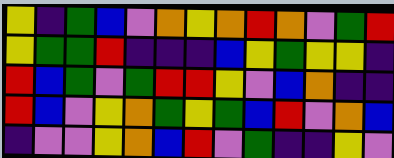[["yellow", "indigo", "green", "blue", "violet", "orange", "yellow", "orange", "red", "orange", "violet", "green", "red"], ["yellow", "green", "green", "red", "indigo", "indigo", "indigo", "blue", "yellow", "green", "yellow", "yellow", "indigo"], ["red", "blue", "green", "violet", "green", "red", "red", "yellow", "violet", "blue", "orange", "indigo", "indigo"], ["red", "blue", "violet", "yellow", "orange", "green", "yellow", "green", "blue", "red", "violet", "orange", "blue"], ["indigo", "violet", "violet", "yellow", "orange", "blue", "red", "violet", "green", "indigo", "indigo", "yellow", "violet"]]